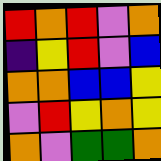[["red", "orange", "red", "violet", "orange"], ["indigo", "yellow", "red", "violet", "blue"], ["orange", "orange", "blue", "blue", "yellow"], ["violet", "red", "yellow", "orange", "yellow"], ["orange", "violet", "green", "green", "orange"]]